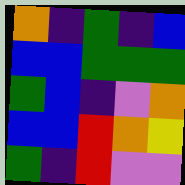[["orange", "indigo", "green", "indigo", "blue"], ["blue", "blue", "green", "green", "green"], ["green", "blue", "indigo", "violet", "orange"], ["blue", "blue", "red", "orange", "yellow"], ["green", "indigo", "red", "violet", "violet"]]